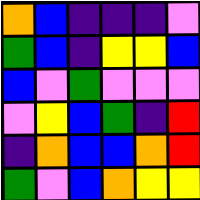[["orange", "blue", "indigo", "indigo", "indigo", "violet"], ["green", "blue", "indigo", "yellow", "yellow", "blue"], ["blue", "violet", "green", "violet", "violet", "violet"], ["violet", "yellow", "blue", "green", "indigo", "red"], ["indigo", "orange", "blue", "blue", "orange", "red"], ["green", "violet", "blue", "orange", "yellow", "yellow"]]